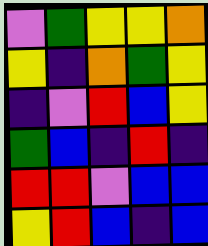[["violet", "green", "yellow", "yellow", "orange"], ["yellow", "indigo", "orange", "green", "yellow"], ["indigo", "violet", "red", "blue", "yellow"], ["green", "blue", "indigo", "red", "indigo"], ["red", "red", "violet", "blue", "blue"], ["yellow", "red", "blue", "indigo", "blue"]]